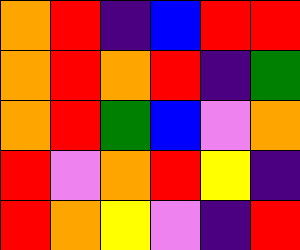[["orange", "red", "indigo", "blue", "red", "red"], ["orange", "red", "orange", "red", "indigo", "green"], ["orange", "red", "green", "blue", "violet", "orange"], ["red", "violet", "orange", "red", "yellow", "indigo"], ["red", "orange", "yellow", "violet", "indigo", "red"]]